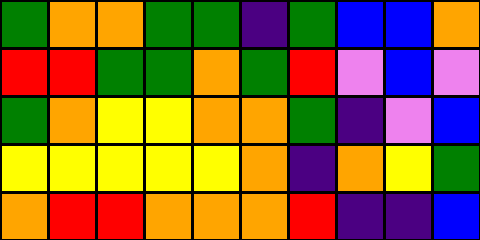[["green", "orange", "orange", "green", "green", "indigo", "green", "blue", "blue", "orange"], ["red", "red", "green", "green", "orange", "green", "red", "violet", "blue", "violet"], ["green", "orange", "yellow", "yellow", "orange", "orange", "green", "indigo", "violet", "blue"], ["yellow", "yellow", "yellow", "yellow", "yellow", "orange", "indigo", "orange", "yellow", "green"], ["orange", "red", "red", "orange", "orange", "orange", "red", "indigo", "indigo", "blue"]]